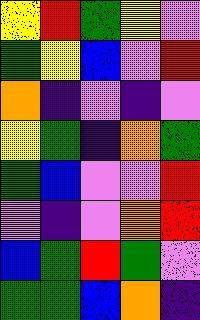[["yellow", "red", "green", "yellow", "violet"], ["green", "yellow", "blue", "violet", "red"], ["orange", "indigo", "violet", "indigo", "violet"], ["yellow", "green", "indigo", "orange", "green"], ["green", "blue", "violet", "violet", "red"], ["violet", "indigo", "violet", "orange", "red"], ["blue", "green", "red", "green", "violet"], ["green", "green", "blue", "orange", "indigo"]]